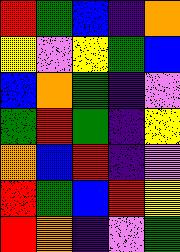[["red", "green", "blue", "indigo", "orange"], ["yellow", "violet", "yellow", "green", "blue"], ["blue", "orange", "green", "indigo", "violet"], ["green", "red", "green", "indigo", "yellow"], ["orange", "blue", "red", "indigo", "violet"], ["red", "green", "blue", "red", "yellow"], ["red", "orange", "indigo", "violet", "green"]]